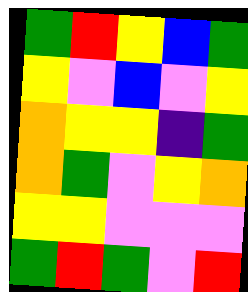[["green", "red", "yellow", "blue", "green"], ["yellow", "violet", "blue", "violet", "yellow"], ["orange", "yellow", "yellow", "indigo", "green"], ["orange", "green", "violet", "yellow", "orange"], ["yellow", "yellow", "violet", "violet", "violet"], ["green", "red", "green", "violet", "red"]]